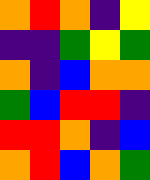[["orange", "red", "orange", "indigo", "yellow"], ["indigo", "indigo", "green", "yellow", "green"], ["orange", "indigo", "blue", "orange", "orange"], ["green", "blue", "red", "red", "indigo"], ["red", "red", "orange", "indigo", "blue"], ["orange", "red", "blue", "orange", "green"]]